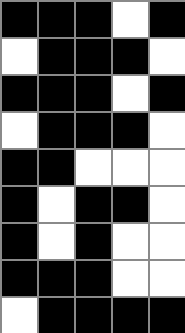[["black", "black", "black", "white", "black"], ["white", "black", "black", "black", "white"], ["black", "black", "black", "white", "black"], ["white", "black", "black", "black", "white"], ["black", "black", "white", "white", "white"], ["black", "white", "black", "black", "white"], ["black", "white", "black", "white", "white"], ["black", "black", "black", "white", "white"], ["white", "black", "black", "black", "black"]]